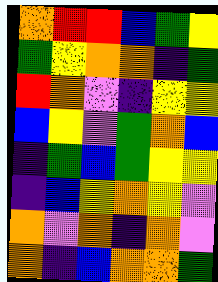[["orange", "red", "red", "blue", "green", "yellow"], ["green", "yellow", "orange", "orange", "indigo", "green"], ["red", "orange", "violet", "indigo", "yellow", "yellow"], ["blue", "yellow", "violet", "green", "orange", "blue"], ["indigo", "green", "blue", "green", "yellow", "yellow"], ["indigo", "blue", "yellow", "orange", "yellow", "violet"], ["orange", "violet", "orange", "indigo", "orange", "violet"], ["orange", "indigo", "blue", "orange", "orange", "green"]]